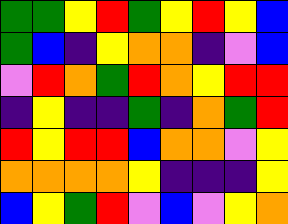[["green", "green", "yellow", "red", "green", "yellow", "red", "yellow", "blue"], ["green", "blue", "indigo", "yellow", "orange", "orange", "indigo", "violet", "blue"], ["violet", "red", "orange", "green", "red", "orange", "yellow", "red", "red"], ["indigo", "yellow", "indigo", "indigo", "green", "indigo", "orange", "green", "red"], ["red", "yellow", "red", "red", "blue", "orange", "orange", "violet", "yellow"], ["orange", "orange", "orange", "orange", "yellow", "indigo", "indigo", "indigo", "yellow"], ["blue", "yellow", "green", "red", "violet", "blue", "violet", "yellow", "orange"]]